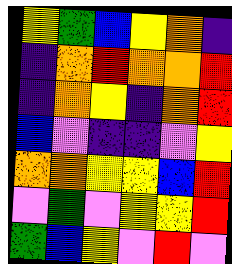[["yellow", "green", "blue", "yellow", "orange", "indigo"], ["indigo", "orange", "red", "orange", "orange", "red"], ["indigo", "orange", "yellow", "indigo", "orange", "red"], ["blue", "violet", "indigo", "indigo", "violet", "yellow"], ["orange", "orange", "yellow", "yellow", "blue", "red"], ["violet", "green", "violet", "yellow", "yellow", "red"], ["green", "blue", "yellow", "violet", "red", "violet"]]